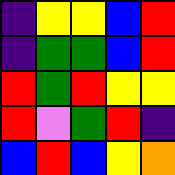[["indigo", "yellow", "yellow", "blue", "red"], ["indigo", "green", "green", "blue", "red"], ["red", "green", "red", "yellow", "yellow"], ["red", "violet", "green", "red", "indigo"], ["blue", "red", "blue", "yellow", "orange"]]